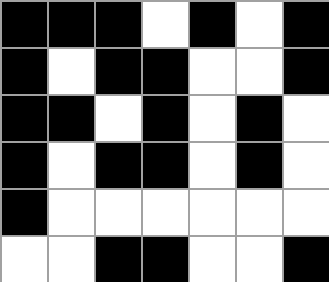[["black", "black", "black", "white", "black", "white", "black"], ["black", "white", "black", "black", "white", "white", "black"], ["black", "black", "white", "black", "white", "black", "white"], ["black", "white", "black", "black", "white", "black", "white"], ["black", "white", "white", "white", "white", "white", "white"], ["white", "white", "black", "black", "white", "white", "black"]]